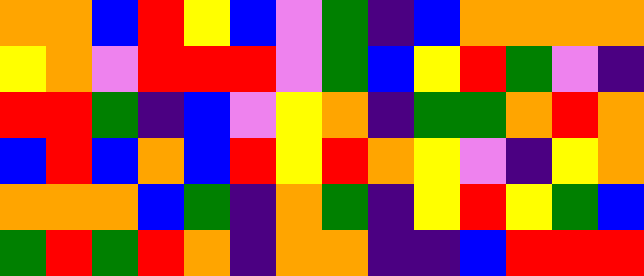[["orange", "orange", "blue", "red", "yellow", "blue", "violet", "green", "indigo", "blue", "orange", "orange", "orange", "orange"], ["yellow", "orange", "violet", "red", "red", "red", "violet", "green", "blue", "yellow", "red", "green", "violet", "indigo"], ["red", "red", "green", "indigo", "blue", "violet", "yellow", "orange", "indigo", "green", "green", "orange", "red", "orange"], ["blue", "red", "blue", "orange", "blue", "red", "yellow", "red", "orange", "yellow", "violet", "indigo", "yellow", "orange"], ["orange", "orange", "orange", "blue", "green", "indigo", "orange", "green", "indigo", "yellow", "red", "yellow", "green", "blue"], ["green", "red", "green", "red", "orange", "indigo", "orange", "orange", "indigo", "indigo", "blue", "red", "red", "red"]]